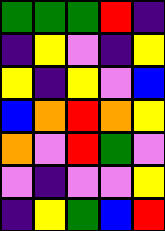[["green", "green", "green", "red", "indigo"], ["indigo", "yellow", "violet", "indigo", "yellow"], ["yellow", "indigo", "yellow", "violet", "blue"], ["blue", "orange", "red", "orange", "yellow"], ["orange", "violet", "red", "green", "violet"], ["violet", "indigo", "violet", "violet", "yellow"], ["indigo", "yellow", "green", "blue", "red"]]